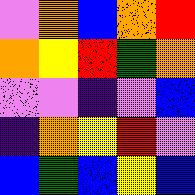[["violet", "orange", "blue", "orange", "red"], ["orange", "yellow", "red", "green", "orange"], ["violet", "violet", "indigo", "violet", "blue"], ["indigo", "orange", "yellow", "red", "violet"], ["blue", "green", "blue", "yellow", "blue"]]